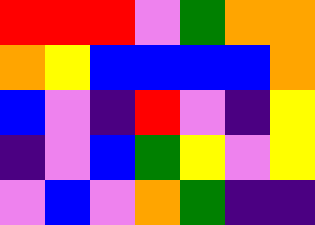[["red", "red", "red", "violet", "green", "orange", "orange"], ["orange", "yellow", "blue", "blue", "blue", "blue", "orange"], ["blue", "violet", "indigo", "red", "violet", "indigo", "yellow"], ["indigo", "violet", "blue", "green", "yellow", "violet", "yellow"], ["violet", "blue", "violet", "orange", "green", "indigo", "indigo"]]